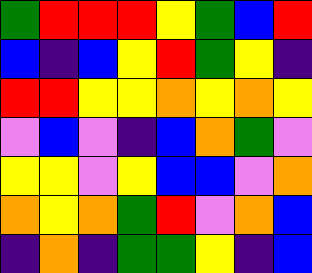[["green", "red", "red", "red", "yellow", "green", "blue", "red"], ["blue", "indigo", "blue", "yellow", "red", "green", "yellow", "indigo"], ["red", "red", "yellow", "yellow", "orange", "yellow", "orange", "yellow"], ["violet", "blue", "violet", "indigo", "blue", "orange", "green", "violet"], ["yellow", "yellow", "violet", "yellow", "blue", "blue", "violet", "orange"], ["orange", "yellow", "orange", "green", "red", "violet", "orange", "blue"], ["indigo", "orange", "indigo", "green", "green", "yellow", "indigo", "blue"]]